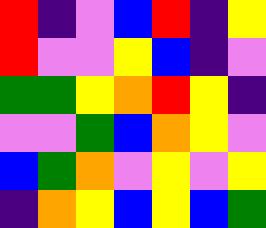[["red", "indigo", "violet", "blue", "red", "indigo", "yellow"], ["red", "violet", "violet", "yellow", "blue", "indigo", "violet"], ["green", "green", "yellow", "orange", "red", "yellow", "indigo"], ["violet", "violet", "green", "blue", "orange", "yellow", "violet"], ["blue", "green", "orange", "violet", "yellow", "violet", "yellow"], ["indigo", "orange", "yellow", "blue", "yellow", "blue", "green"]]